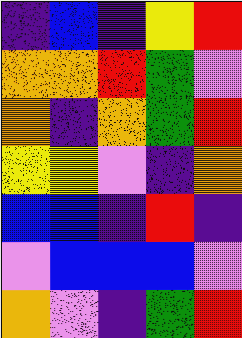[["indigo", "blue", "indigo", "yellow", "red"], ["orange", "orange", "red", "green", "violet"], ["orange", "indigo", "orange", "green", "red"], ["yellow", "yellow", "violet", "indigo", "orange"], ["blue", "blue", "indigo", "red", "indigo"], ["violet", "blue", "blue", "blue", "violet"], ["orange", "violet", "indigo", "green", "red"]]